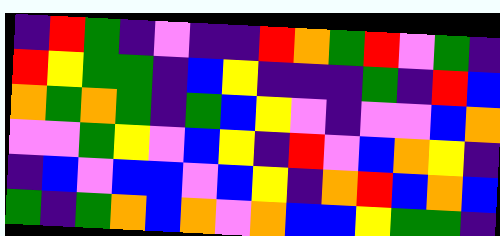[["indigo", "red", "green", "indigo", "violet", "indigo", "indigo", "red", "orange", "green", "red", "violet", "green", "indigo"], ["red", "yellow", "green", "green", "indigo", "blue", "yellow", "indigo", "indigo", "indigo", "green", "indigo", "red", "blue"], ["orange", "green", "orange", "green", "indigo", "green", "blue", "yellow", "violet", "indigo", "violet", "violet", "blue", "orange"], ["violet", "violet", "green", "yellow", "violet", "blue", "yellow", "indigo", "red", "violet", "blue", "orange", "yellow", "indigo"], ["indigo", "blue", "violet", "blue", "blue", "violet", "blue", "yellow", "indigo", "orange", "red", "blue", "orange", "blue"], ["green", "indigo", "green", "orange", "blue", "orange", "violet", "orange", "blue", "blue", "yellow", "green", "green", "indigo"]]